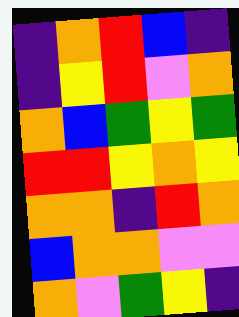[["indigo", "orange", "red", "blue", "indigo"], ["indigo", "yellow", "red", "violet", "orange"], ["orange", "blue", "green", "yellow", "green"], ["red", "red", "yellow", "orange", "yellow"], ["orange", "orange", "indigo", "red", "orange"], ["blue", "orange", "orange", "violet", "violet"], ["orange", "violet", "green", "yellow", "indigo"]]